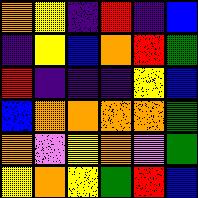[["orange", "yellow", "indigo", "red", "indigo", "blue"], ["indigo", "yellow", "blue", "orange", "red", "green"], ["red", "indigo", "indigo", "indigo", "yellow", "blue"], ["blue", "orange", "orange", "orange", "orange", "green"], ["orange", "violet", "yellow", "orange", "violet", "green"], ["yellow", "orange", "yellow", "green", "red", "blue"]]